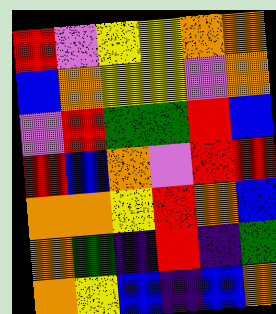[["red", "violet", "yellow", "yellow", "orange", "orange"], ["blue", "orange", "yellow", "yellow", "violet", "orange"], ["violet", "red", "green", "green", "red", "blue"], ["red", "blue", "orange", "violet", "red", "red"], ["orange", "orange", "yellow", "red", "orange", "blue"], ["orange", "green", "indigo", "red", "indigo", "green"], ["orange", "yellow", "blue", "indigo", "blue", "orange"]]